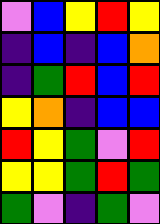[["violet", "blue", "yellow", "red", "yellow"], ["indigo", "blue", "indigo", "blue", "orange"], ["indigo", "green", "red", "blue", "red"], ["yellow", "orange", "indigo", "blue", "blue"], ["red", "yellow", "green", "violet", "red"], ["yellow", "yellow", "green", "red", "green"], ["green", "violet", "indigo", "green", "violet"]]